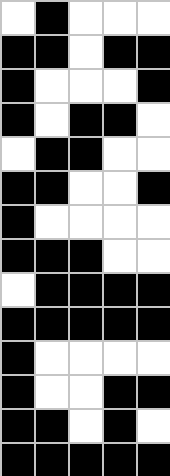[["white", "black", "white", "white", "white"], ["black", "black", "white", "black", "black"], ["black", "white", "white", "white", "black"], ["black", "white", "black", "black", "white"], ["white", "black", "black", "white", "white"], ["black", "black", "white", "white", "black"], ["black", "white", "white", "white", "white"], ["black", "black", "black", "white", "white"], ["white", "black", "black", "black", "black"], ["black", "black", "black", "black", "black"], ["black", "white", "white", "white", "white"], ["black", "white", "white", "black", "black"], ["black", "black", "white", "black", "white"], ["black", "black", "black", "black", "black"]]